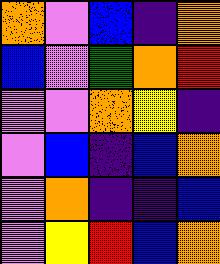[["orange", "violet", "blue", "indigo", "orange"], ["blue", "violet", "green", "orange", "red"], ["violet", "violet", "orange", "yellow", "indigo"], ["violet", "blue", "indigo", "blue", "orange"], ["violet", "orange", "indigo", "indigo", "blue"], ["violet", "yellow", "red", "blue", "orange"]]